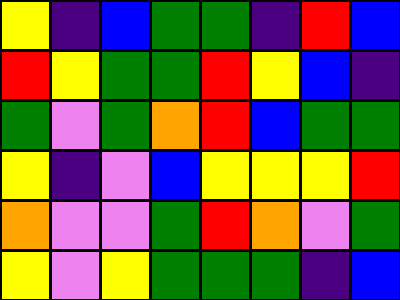[["yellow", "indigo", "blue", "green", "green", "indigo", "red", "blue"], ["red", "yellow", "green", "green", "red", "yellow", "blue", "indigo"], ["green", "violet", "green", "orange", "red", "blue", "green", "green"], ["yellow", "indigo", "violet", "blue", "yellow", "yellow", "yellow", "red"], ["orange", "violet", "violet", "green", "red", "orange", "violet", "green"], ["yellow", "violet", "yellow", "green", "green", "green", "indigo", "blue"]]